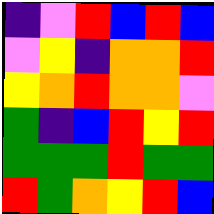[["indigo", "violet", "red", "blue", "red", "blue"], ["violet", "yellow", "indigo", "orange", "orange", "red"], ["yellow", "orange", "red", "orange", "orange", "violet"], ["green", "indigo", "blue", "red", "yellow", "red"], ["green", "green", "green", "red", "green", "green"], ["red", "green", "orange", "yellow", "red", "blue"]]